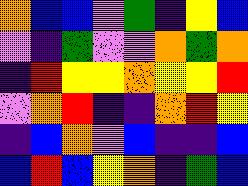[["orange", "blue", "blue", "violet", "green", "indigo", "yellow", "blue"], ["violet", "indigo", "green", "violet", "violet", "orange", "green", "orange"], ["indigo", "red", "yellow", "yellow", "orange", "yellow", "yellow", "red"], ["violet", "orange", "red", "indigo", "indigo", "orange", "red", "yellow"], ["indigo", "blue", "orange", "violet", "blue", "indigo", "indigo", "blue"], ["blue", "red", "blue", "yellow", "orange", "indigo", "green", "blue"]]